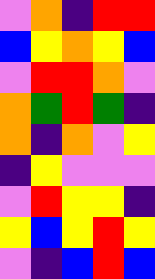[["violet", "orange", "indigo", "red", "red"], ["blue", "yellow", "orange", "yellow", "blue"], ["violet", "red", "red", "orange", "violet"], ["orange", "green", "red", "green", "indigo"], ["orange", "indigo", "orange", "violet", "yellow"], ["indigo", "yellow", "violet", "violet", "violet"], ["violet", "red", "yellow", "yellow", "indigo"], ["yellow", "blue", "yellow", "red", "yellow"], ["violet", "indigo", "blue", "red", "blue"]]